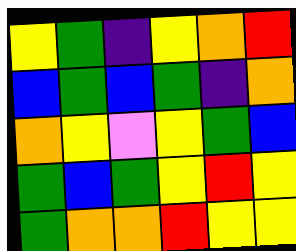[["yellow", "green", "indigo", "yellow", "orange", "red"], ["blue", "green", "blue", "green", "indigo", "orange"], ["orange", "yellow", "violet", "yellow", "green", "blue"], ["green", "blue", "green", "yellow", "red", "yellow"], ["green", "orange", "orange", "red", "yellow", "yellow"]]